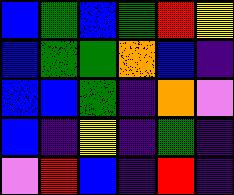[["blue", "green", "blue", "green", "red", "yellow"], ["blue", "green", "green", "orange", "blue", "indigo"], ["blue", "blue", "green", "indigo", "orange", "violet"], ["blue", "indigo", "yellow", "indigo", "green", "indigo"], ["violet", "red", "blue", "indigo", "red", "indigo"]]